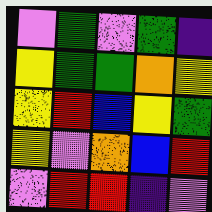[["violet", "green", "violet", "green", "indigo"], ["yellow", "green", "green", "orange", "yellow"], ["yellow", "red", "blue", "yellow", "green"], ["yellow", "violet", "orange", "blue", "red"], ["violet", "red", "red", "indigo", "violet"]]